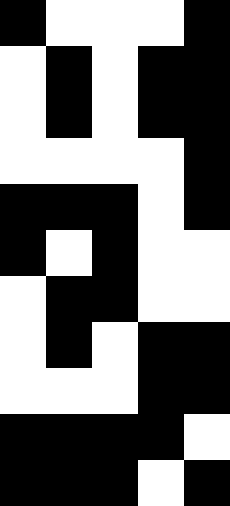[["black", "white", "white", "white", "black"], ["white", "black", "white", "black", "black"], ["white", "black", "white", "black", "black"], ["white", "white", "white", "white", "black"], ["black", "black", "black", "white", "black"], ["black", "white", "black", "white", "white"], ["white", "black", "black", "white", "white"], ["white", "black", "white", "black", "black"], ["white", "white", "white", "black", "black"], ["black", "black", "black", "black", "white"], ["black", "black", "black", "white", "black"]]